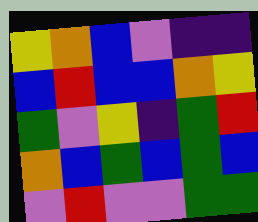[["yellow", "orange", "blue", "violet", "indigo", "indigo"], ["blue", "red", "blue", "blue", "orange", "yellow"], ["green", "violet", "yellow", "indigo", "green", "red"], ["orange", "blue", "green", "blue", "green", "blue"], ["violet", "red", "violet", "violet", "green", "green"]]